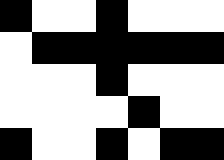[["black", "white", "white", "black", "white", "white", "white"], ["white", "black", "black", "black", "black", "black", "black"], ["white", "white", "white", "black", "white", "white", "white"], ["white", "white", "white", "white", "black", "white", "white"], ["black", "white", "white", "black", "white", "black", "black"]]